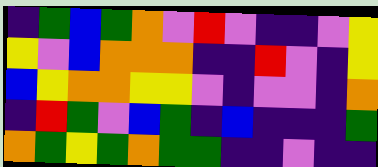[["indigo", "green", "blue", "green", "orange", "violet", "red", "violet", "indigo", "indigo", "violet", "yellow"], ["yellow", "violet", "blue", "orange", "orange", "orange", "indigo", "indigo", "red", "violet", "indigo", "yellow"], ["blue", "yellow", "orange", "orange", "yellow", "yellow", "violet", "indigo", "violet", "violet", "indigo", "orange"], ["indigo", "red", "green", "violet", "blue", "green", "indigo", "blue", "indigo", "indigo", "indigo", "green"], ["orange", "green", "yellow", "green", "orange", "green", "green", "indigo", "indigo", "violet", "indigo", "indigo"]]